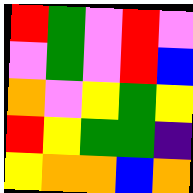[["red", "green", "violet", "red", "violet"], ["violet", "green", "violet", "red", "blue"], ["orange", "violet", "yellow", "green", "yellow"], ["red", "yellow", "green", "green", "indigo"], ["yellow", "orange", "orange", "blue", "orange"]]